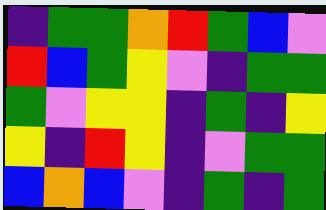[["indigo", "green", "green", "orange", "red", "green", "blue", "violet"], ["red", "blue", "green", "yellow", "violet", "indigo", "green", "green"], ["green", "violet", "yellow", "yellow", "indigo", "green", "indigo", "yellow"], ["yellow", "indigo", "red", "yellow", "indigo", "violet", "green", "green"], ["blue", "orange", "blue", "violet", "indigo", "green", "indigo", "green"]]